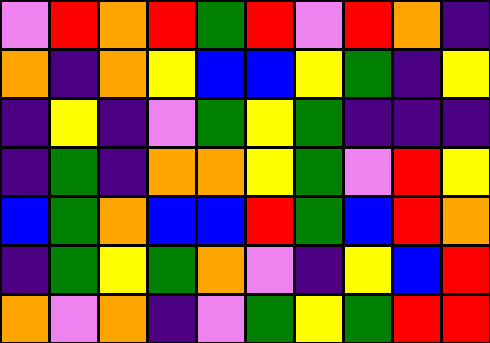[["violet", "red", "orange", "red", "green", "red", "violet", "red", "orange", "indigo"], ["orange", "indigo", "orange", "yellow", "blue", "blue", "yellow", "green", "indigo", "yellow"], ["indigo", "yellow", "indigo", "violet", "green", "yellow", "green", "indigo", "indigo", "indigo"], ["indigo", "green", "indigo", "orange", "orange", "yellow", "green", "violet", "red", "yellow"], ["blue", "green", "orange", "blue", "blue", "red", "green", "blue", "red", "orange"], ["indigo", "green", "yellow", "green", "orange", "violet", "indigo", "yellow", "blue", "red"], ["orange", "violet", "orange", "indigo", "violet", "green", "yellow", "green", "red", "red"]]